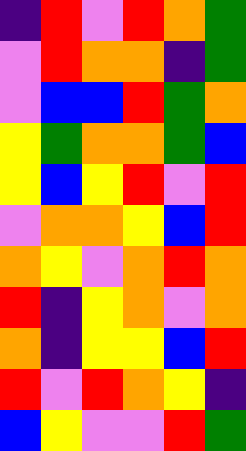[["indigo", "red", "violet", "red", "orange", "green"], ["violet", "red", "orange", "orange", "indigo", "green"], ["violet", "blue", "blue", "red", "green", "orange"], ["yellow", "green", "orange", "orange", "green", "blue"], ["yellow", "blue", "yellow", "red", "violet", "red"], ["violet", "orange", "orange", "yellow", "blue", "red"], ["orange", "yellow", "violet", "orange", "red", "orange"], ["red", "indigo", "yellow", "orange", "violet", "orange"], ["orange", "indigo", "yellow", "yellow", "blue", "red"], ["red", "violet", "red", "orange", "yellow", "indigo"], ["blue", "yellow", "violet", "violet", "red", "green"]]